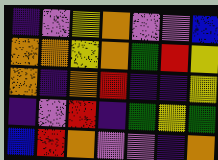[["indigo", "violet", "yellow", "orange", "violet", "violet", "blue"], ["orange", "orange", "yellow", "orange", "green", "red", "yellow"], ["orange", "indigo", "orange", "red", "indigo", "indigo", "yellow"], ["indigo", "violet", "red", "indigo", "green", "yellow", "green"], ["blue", "red", "orange", "violet", "violet", "indigo", "orange"]]